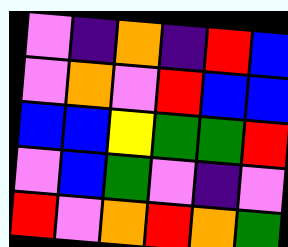[["violet", "indigo", "orange", "indigo", "red", "blue"], ["violet", "orange", "violet", "red", "blue", "blue"], ["blue", "blue", "yellow", "green", "green", "red"], ["violet", "blue", "green", "violet", "indigo", "violet"], ["red", "violet", "orange", "red", "orange", "green"]]